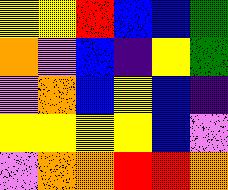[["yellow", "yellow", "red", "blue", "blue", "green"], ["orange", "violet", "blue", "indigo", "yellow", "green"], ["violet", "orange", "blue", "yellow", "blue", "indigo"], ["yellow", "yellow", "yellow", "yellow", "blue", "violet"], ["violet", "orange", "orange", "red", "red", "orange"]]